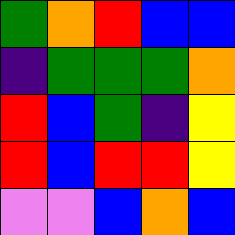[["green", "orange", "red", "blue", "blue"], ["indigo", "green", "green", "green", "orange"], ["red", "blue", "green", "indigo", "yellow"], ["red", "blue", "red", "red", "yellow"], ["violet", "violet", "blue", "orange", "blue"]]